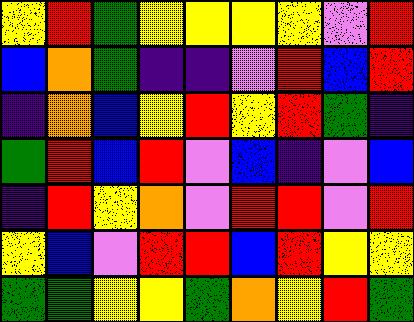[["yellow", "red", "green", "yellow", "yellow", "yellow", "yellow", "violet", "red"], ["blue", "orange", "green", "indigo", "indigo", "violet", "red", "blue", "red"], ["indigo", "orange", "blue", "yellow", "red", "yellow", "red", "green", "indigo"], ["green", "red", "blue", "red", "violet", "blue", "indigo", "violet", "blue"], ["indigo", "red", "yellow", "orange", "violet", "red", "red", "violet", "red"], ["yellow", "blue", "violet", "red", "red", "blue", "red", "yellow", "yellow"], ["green", "green", "yellow", "yellow", "green", "orange", "yellow", "red", "green"]]